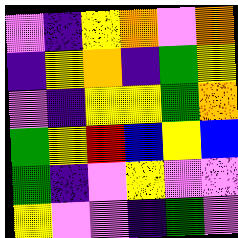[["violet", "indigo", "yellow", "orange", "violet", "orange"], ["indigo", "yellow", "orange", "indigo", "green", "yellow"], ["violet", "indigo", "yellow", "yellow", "green", "orange"], ["green", "yellow", "red", "blue", "yellow", "blue"], ["green", "indigo", "violet", "yellow", "violet", "violet"], ["yellow", "violet", "violet", "indigo", "green", "violet"]]